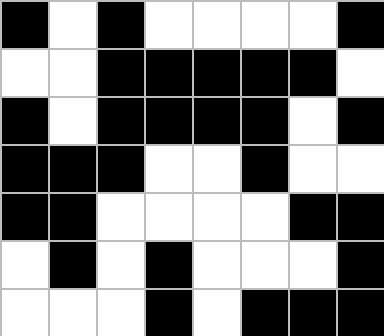[["black", "white", "black", "white", "white", "white", "white", "black"], ["white", "white", "black", "black", "black", "black", "black", "white"], ["black", "white", "black", "black", "black", "black", "white", "black"], ["black", "black", "black", "white", "white", "black", "white", "white"], ["black", "black", "white", "white", "white", "white", "black", "black"], ["white", "black", "white", "black", "white", "white", "white", "black"], ["white", "white", "white", "black", "white", "black", "black", "black"]]